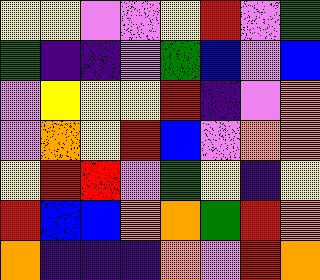[["yellow", "yellow", "violet", "violet", "yellow", "red", "violet", "green"], ["green", "indigo", "indigo", "violet", "green", "blue", "violet", "blue"], ["violet", "yellow", "yellow", "yellow", "red", "indigo", "violet", "orange"], ["violet", "orange", "yellow", "red", "blue", "violet", "orange", "orange"], ["yellow", "red", "red", "violet", "green", "yellow", "indigo", "yellow"], ["red", "blue", "blue", "orange", "orange", "green", "red", "orange"], ["orange", "indigo", "indigo", "indigo", "orange", "violet", "red", "orange"]]